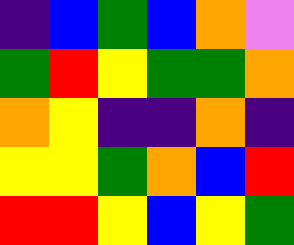[["indigo", "blue", "green", "blue", "orange", "violet"], ["green", "red", "yellow", "green", "green", "orange"], ["orange", "yellow", "indigo", "indigo", "orange", "indigo"], ["yellow", "yellow", "green", "orange", "blue", "red"], ["red", "red", "yellow", "blue", "yellow", "green"]]